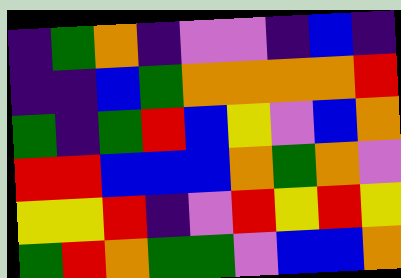[["indigo", "green", "orange", "indigo", "violet", "violet", "indigo", "blue", "indigo"], ["indigo", "indigo", "blue", "green", "orange", "orange", "orange", "orange", "red"], ["green", "indigo", "green", "red", "blue", "yellow", "violet", "blue", "orange"], ["red", "red", "blue", "blue", "blue", "orange", "green", "orange", "violet"], ["yellow", "yellow", "red", "indigo", "violet", "red", "yellow", "red", "yellow"], ["green", "red", "orange", "green", "green", "violet", "blue", "blue", "orange"]]